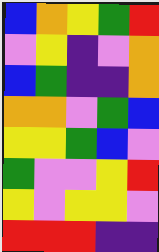[["blue", "orange", "yellow", "green", "red"], ["violet", "yellow", "indigo", "violet", "orange"], ["blue", "green", "indigo", "indigo", "orange"], ["orange", "orange", "violet", "green", "blue"], ["yellow", "yellow", "green", "blue", "violet"], ["green", "violet", "violet", "yellow", "red"], ["yellow", "violet", "yellow", "yellow", "violet"], ["red", "red", "red", "indigo", "indigo"]]